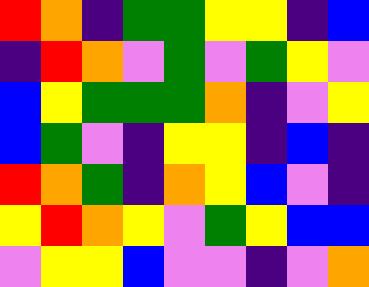[["red", "orange", "indigo", "green", "green", "yellow", "yellow", "indigo", "blue"], ["indigo", "red", "orange", "violet", "green", "violet", "green", "yellow", "violet"], ["blue", "yellow", "green", "green", "green", "orange", "indigo", "violet", "yellow"], ["blue", "green", "violet", "indigo", "yellow", "yellow", "indigo", "blue", "indigo"], ["red", "orange", "green", "indigo", "orange", "yellow", "blue", "violet", "indigo"], ["yellow", "red", "orange", "yellow", "violet", "green", "yellow", "blue", "blue"], ["violet", "yellow", "yellow", "blue", "violet", "violet", "indigo", "violet", "orange"]]